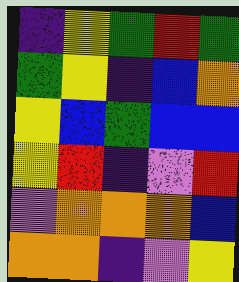[["indigo", "yellow", "green", "red", "green"], ["green", "yellow", "indigo", "blue", "orange"], ["yellow", "blue", "green", "blue", "blue"], ["yellow", "red", "indigo", "violet", "red"], ["violet", "orange", "orange", "orange", "blue"], ["orange", "orange", "indigo", "violet", "yellow"]]